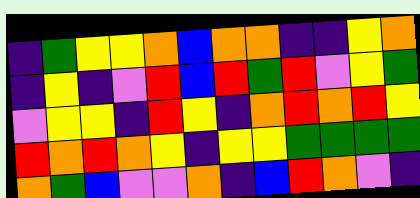[["indigo", "green", "yellow", "yellow", "orange", "blue", "orange", "orange", "indigo", "indigo", "yellow", "orange"], ["indigo", "yellow", "indigo", "violet", "red", "blue", "red", "green", "red", "violet", "yellow", "green"], ["violet", "yellow", "yellow", "indigo", "red", "yellow", "indigo", "orange", "red", "orange", "red", "yellow"], ["red", "orange", "red", "orange", "yellow", "indigo", "yellow", "yellow", "green", "green", "green", "green"], ["orange", "green", "blue", "violet", "violet", "orange", "indigo", "blue", "red", "orange", "violet", "indigo"]]